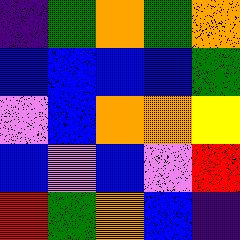[["indigo", "green", "orange", "green", "orange"], ["blue", "blue", "blue", "blue", "green"], ["violet", "blue", "orange", "orange", "yellow"], ["blue", "violet", "blue", "violet", "red"], ["red", "green", "orange", "blue", "indigo"]]